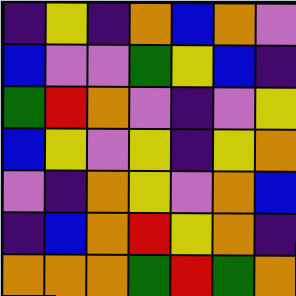[["indigo", "yellow", "indigo", "orange", "blue", "orange", "violet"], ["blue", "violet", "violet", "green", "yellow", "blue", "indigo"], ["green", "red", "orange", "violet", "indigo", "violet", "yellow"], ["blue", "yellow", "violet", "yellow", "indigo", "yellow", "orange"], ["violet", "indigo", "orange", "yellow", "violet", "orange", "blue"], ["indigo", "blue", "orange", "red", "yellow", "orange", "indigo"], ["orange", "orange", "orange", "green", "red", "green", "orange"]]